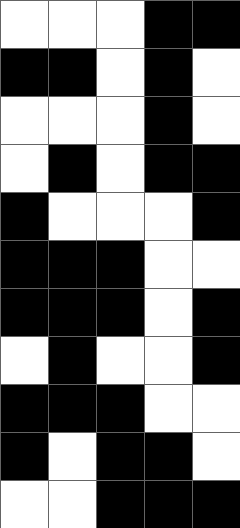[["white", "white", "white", "black", "black"], ["black", "black", "white", "black", "white"], ["white", "white", "white", "black", "white"], ["white", "black", "white", "black", "black"], ["black", "white", "white", "white", "black"], ["black", "black", "black", "white", "white"], ["black", "black", "black", "white", "black"], ["white", "black", "white", "white", "black"], ["black", "black", "black", "white", "white"], ["black", "white", "black", "black", "white"], ["white", "white", "black", "black", "black"]]